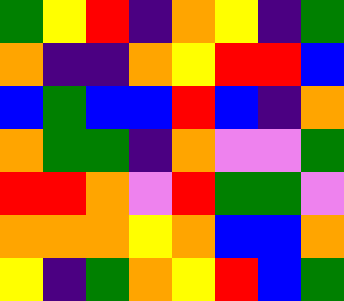[["green", "yellow", "red", "indigo", "orange", "yellow", "indigo", "green"], ["orange", "indigo", "indigo", "orange", "yellow", "red", "red", "blue"], ["blue", "green", "blue", "blue", "red", "blue", "indigo", "orange"], ["orange", "green", "green", "indigo", "orange", "violet", "violet", "green"], ["red", "red", "orange", "violet", "red", "green", "green", "violet"], ["orange", "orange", "orange", "yellow", "orange", "blue", "blue", "orange"], ["yellow", "indigo", "green", "orange", "yellow", "red", "blue", "green"]]